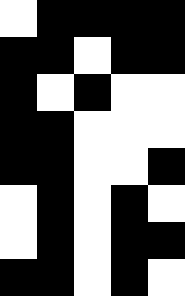[["white", "black", "black", "black", "black"], ["black", "black", "white", "black", "black"], ["black", "white", "black", "white", "white"], ["black", "black", "white", "white", "white"], ["black", "black", "white", "white", "black"], ["white", "black", "white", "black", "white"], ["white", "black", "white", "black", "black"], ["black", "black", "white", "black", "white"]]